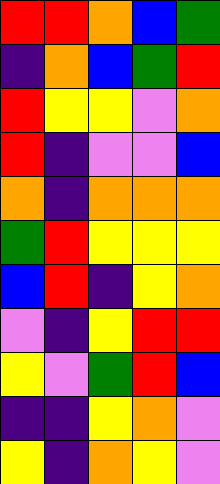[["red", "red", "orange", "blue", "green"], ["indigo", "orange", "blue", "green", "red"], ["red", "yellow", "yellow", "violet", "orange"], ["red", "indigo", "violet", "violet", "blue"], ["orange", "indigo", "orange", "orange", "orange"], ["green", "red", "yellow", "yellow", "yellow"], ["blue", "red", "indigo", "yellow", "orange"], ["violet", "indigo", "yellow", "red", "red"], ["yellow", "violet", "green", "red", "blue"], ["indigo", "indigo", "yellow", "orange", "violet"], ["yellow", "indigo", "orange", "yellow", "violet"]]